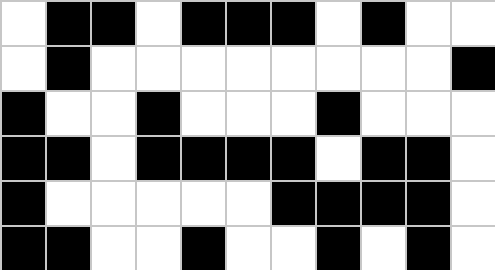[["white", "black", "black", "white", "black", "black", "black", "white", "black", "white", "white"], ["white", "black", "white", "white", "white", "white", "white", "white", "white", "white", "black"], ["black", "white", "white", "black", "white", "white", "white", "black", "white", "white", "white"], ["black", "black", "white", "black", "black", "black", "black", "white", "black", "black", "white"], ["black", "white", "white", "white", "white", "white", "black", "black", "black", "black", "white"], ["black", "black", "white", "white", "black", "white", "white", "black", "white", "black", "white"]]